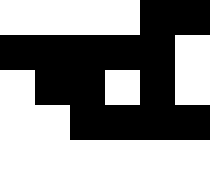[["white", "white", "white", "white", "black", "black"], ["black", "black", "black", "black", "black", "white"], ["white", "black", "black", "white", "black", "white"], ["white", "white", "black", "black", "black", "black"], ["white", "white", "white", "white", "white", "white"]]